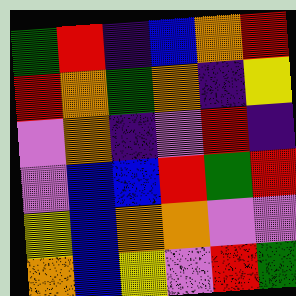[["green", "red", "indigo", "blue", "orange", "red"], ["red", "orange", "green", "orange", "indigo", "yellow"], ["violet", "orange", "indigo", "violet", "red", "indigo"], ["violet", "blue", "blue", "red", "green", "red"], ["yellow", "blue", "orange", "orange", "violet", "violet"], ["orange", "blue", "yellow", "violet", "red", "green"]]